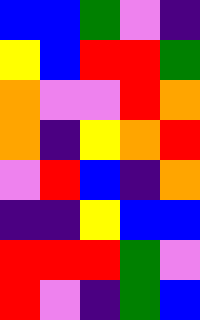[["blue", "blue", "green", "violet", "indigo"], ["yellow", "blue", "red", "red", "green"], ["orange", "violet", "violet", "red", "orange"], ["orange", "indigo", "yellow", "orange", "red"], ["violet", "red", "blue", "indigo", "orange"], ["indigo", "indigo", "yellow", "blue", "blue"], ["red", "red", "red", "green", "violet"], ["red", "violet", "indigo", "green", "blue"]]